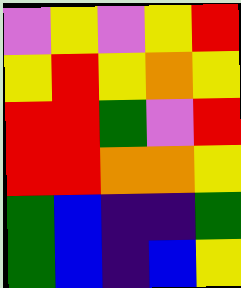[["violet", "yellow", "violet", "yellow", "red"], ["yellow", "red", "yellow", "orange", "yellow"], ["red", "red", "green", "violet", "red"], ["red", "red", "orange", "orange", "yellow"], ["green", "blue", "indigo", "indigo", "green"], ["green", "blue", "indigo", "blue", "yellow"]]